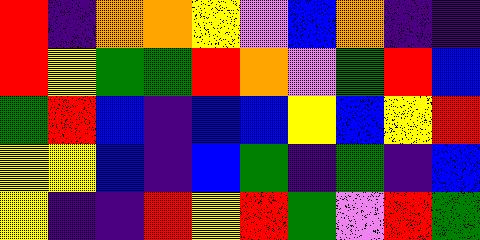[["red", "indigo", "orange", "orange", "yellow", "violet", "blue", "orange", "indigo", "indigo"], ["red", "yellow", "green", "green", "red", "orange", "violet", "green", "red", "blue"], ["green", "red", "blue", "indigo", "blue", "blue", "yellow", "blue", "yellow", "red"], ["yellow", "yellow", "blue", "indigo", "blue", "green", "indigo", "green", "indigo", "blue"], ["yellow", "indigo", "indigo", "red", "yellow", "red", "green", "violet", "red", "green"]]